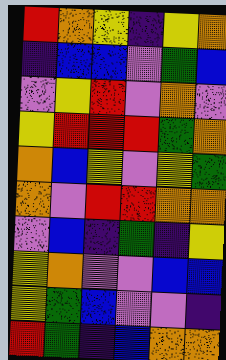[["red", "orange", "yellow", "indigo", "yellow", "orange"], ["indigo", "blue", "blue", "violet", "green", "blue"], ["violet", "yellow", "red", "violet", "orange", "violet"], ["yellow", "red", "red", "red", "green", "orange"], ["orange", "blue", "yellow", "violet", "yellow", "green"], ["orange", "violet", "red", "red", "orange", "orange"], ["violet", "blue", "indigo", "green", "indigo", "yellow"], ["yellow", "orange", "violet", "violet", "blue", "blue"], ["yellow", "green", "blue", "violet", "violet", "indigo"], ["red", "green", "indigo", "blue", "orange", "orange"]]